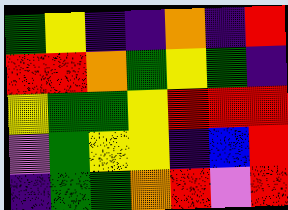[["green", "yellow", "indigo", "indigo", "orange", "indigo", "red"], ["red", "red", "orange", "green", "yellow", "green", "indigo"], ["yellow", "green", "green", "yellow", "red", "red", "red"], ["violet", "green", "yellow", "yellow", "indigo", "blue", "red"], ["indigo", "green", "green", "orange", "red", "violet", "red"]]